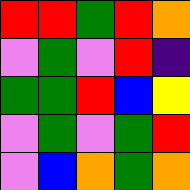[["red", "red", "green", "red", "orange"], ["violet", "green", "violet", "red", "indigo"], ["green", "green", "red", "blue", "yellow"], ["violet", "green", "violet", "green", "red"], ["violet", "blue", "orange", "green", "orange"]]